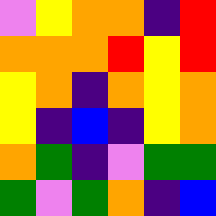[["violet", "yellow", "orange", "orange", "indigo", "red"], ["orange", "orange", "orange", "red", "yellow", "red"], ["yellow", "orange", "indigo", "orange", "yellow", "orange"], ["yellow", "indigo", "blue", "indigo", "yellow", "orange"], ["orange", "green", "indigo", "violet", "green", "green"], ["green", "violet", "green", "orange", "indigo", "blue"]]